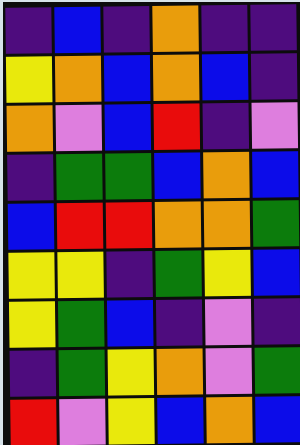[["indigo", "blue", "indigo", "orange", "indigo", "indigo"], ["yellow", "orange", "blue", "orange", "blue", "indigo"], ["orange", "violet", "blue", "red", "indigo", "violet"], ["indigo", "green", "green", "blue", "orange", "blue"], ["blue", "red", "red", "orange", "orange", "green"], ["yellow", "yellow", "indigo", "green", "yellow", "blue"], ["yellow", "green", "blue", "indigo", "violet", "indigo"], ["indigo", "green", "yellow", "orange", "violet", "green"], ["red", "violet", "yellow", "blue", "orange", "blue"]]